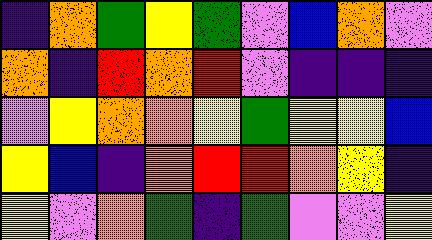[["indigo", "orange", "green", "yellow", "green", "violet", "blue", "orange", "violet"], ["orange", "indigo", "red", "orange", "red", "violet", "indigo", "indigo", "indigo"], ["violet", "yellow", "orange", "orange", "yellow", "green", "yellow", "yellow", "blue"], ["yellow", "blue", "indigo", "orange", "red", "red", "orange", "yellow", "indigo"], ["yellow", "violet", "orange", "green", "indigo", "green", "violet", "violet", "yellow"]]